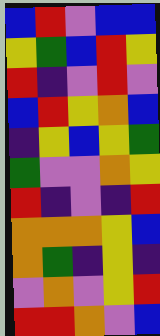[["blue", "red", "violet", "blue", "blue"], ["yellow", "green", "blue", "red", "yellow"], ["red", "indigo", "violet", "red", "violet"], ["blue", "red", "yellow", "orange", "blue"], ["indigo", "yellow", "blue", "yellow", "green"], ["green", "violet", "violet", "orange", "yellow"], ["red", "indigo", "violet", "indigo", "red"], ["orange", "orange", "orange", "yellow", "blue"], ["orange", "green", "indigo", "yellow", "indigo"], ["violet", "orange", "violet", "yellow", "red"], ["red", "red", "orange", "violet", "blue"]]